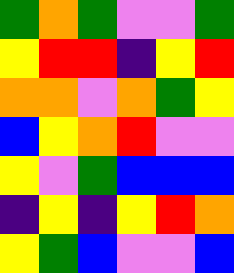[["green", "orange", "green", "violet", "violet", "green"], ["yellow", "red", "red", "indigo", "yellow", "red"], ["orange", "orange", "violet", "orange", "green", "yellow"], ["blue", "yellow", "orange", "red", "violet", "violet"], ["yellow", "violet", "green", "blue", "blue", "blue"], ["indigo", "yellow", "indigo", "yellow", "red", "orange"], ["yellow", "green", "blue", "violet", "violet", "blue"]]